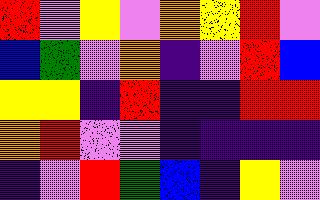[["red", "violet", "yellow", "violet", "orange", "yellow", "red", "violet"], ["blue", "green", "violet", "orange", "indigo", "violet", "red", "blue"], ["yellow", "yellow", "indigo", "red", "indigo", "indigo", "red", "red"], ["orange", "red", "violet", "violet", "indigo", "indigo", "indigo", "indigo"], ["indigo", "violet", "red", "green", "blue", "indigo", "yellow", "violet"]]